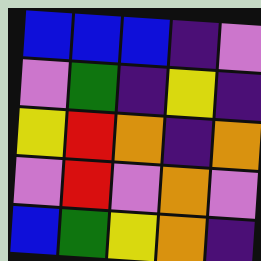[["blue", "blue", "blue", "indigo", "violet"], ["violet", "green", "indigo", "yellow", "indigo"], ["yellow", "red", "orange", "indigo", "orange"], ["violet", "red", "violet", "orange", "violet"], ["blue", "green", "yellow", "orange", "indigo"]]